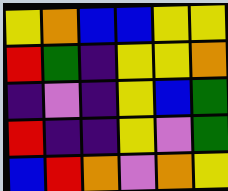[["yellow", "orange", "blue", "blue", "yellow", "yellow"], ["red", "green", "indigo", "yellow", "yellow", "orange"], ["indigo", "violet", "indigo", "yellow", "blue", "green"], ["red", "indigo", "indigo", "yellow", "violet", "green"], ["blue", "red", "orange", "violet", "orange", "yellow"]]